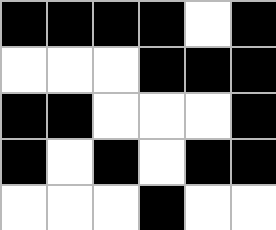[["black", "black", "black", "black", "white", "black"], ["white", "white", "white", "black", "black", "black"], ["black", "black", "white", "white", "white", "black"], ["black", "white", "black", "white", "black", "black"], ["white", "white", "white", "black", "white", "white"]]